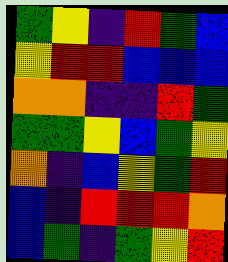[["green", "yellow", "indigo", "red", "green", "blue"], ["yellow", "red", "red", "blue", "blue", "blue"], ["orange", "orange", "indigo", "indigo", "red", "green"], ["green", "green", "yellow", "blue", "green", "yellow"], ["orange", "indigo", "blue", "yellow", "green", "red"], ["blue", "indigo", "red", "red", "red", "orange"], ["blue", "green", "indigo", "green", "yellow", "red"]]